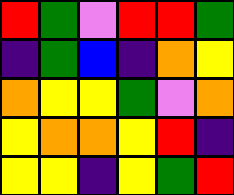[["red", "green", "violet", "red", "red", "green"], ["indigo", "green", "blue", "indigo", "orange", "yellow"], ["orange", "yellow", "yellow", "green", "violet", "orange"], ["yellow", "orange", "orange", "yellow", "red", "indigo"], ["yellow", "yellow", "indigo", "yellow", "green", "red"]]